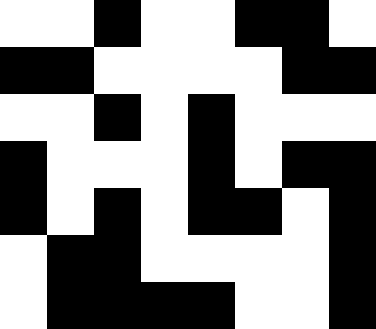[["white", "white", "black", "white", "white", "black", "black", "white"], ["black", "black", "white", "white", "white", "white", "black", "black"], ["white", "white", "black", "white", "black", "white", "white", "white"], ["black", "white", "white", "white", "black", "white", "black", "black"], ["black", "white", "black", "white", "black", "black", "white", "black"], ["white", "black", "black", "white", "white", "white", "white", "black"], ["white", "black", "black", "black", "black", "white", "white", "black"]]